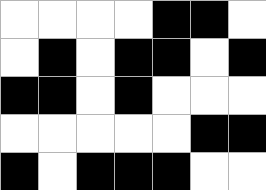[["white", "white", "white", "white", "black", "black", "white"], ["white", "black", "white", "black", "black", "white", "black"], ["black", "black", "white", "black", "white", "white", "white"], ["white", "white", "white", "white", "white", "black", "black"], ["black", "white", "black", "black", "black", "white", "white"]]